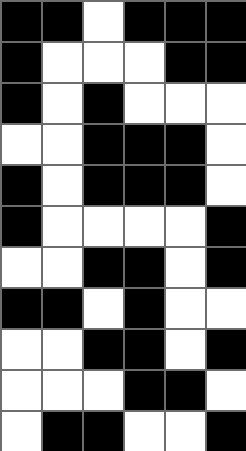[["black", "black", "white", "black", "black", "black"], ["black", "white", "white", "white", "black", "black"], ["black", "white", "black", "white", "white", "white"], ["white", "white", "black", "black", "black", "white"], ["black", "white", "black", "black", "black", "white"], ["black", "white", "white", "white", "white", "black"], ["white", "white", "black", "black", "white", "black"], ["black", "black", "white", "black", "white", "white"], ["white", "white", "black", "black", "white", "black"], ["white", "white", "white", "black", "black", "white"], ["white", "black", "black", "white", "white", "black"]]